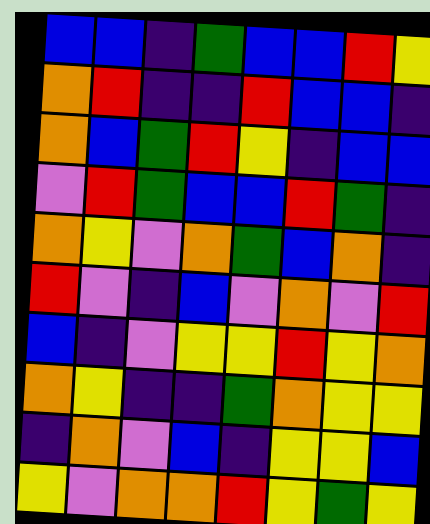[["blue", "blue", "indigo", "green", "blue", "blue", "red", "yellow"], ["orange", "red", "indigo", "indigo", "red", "blue", "blue", "indigo"], ["orange", "blue", "green", "red", "yellow", "indigo", "blue", "blue"], ["violet", "red", "green", "blue", "blue", "red", "green", "indigo"], ["orange", "yellow", "violet", "orange", "green", "blue", "orange", "indigo"], ["red", "violet", "indigo", "blue", "violet", "orange", "violet", "red"], ["blue", "indigo", "violet", "yellow", "yellow", "red", "yellow", "orange"], ["orange", "yellow", "indigo", "indigo", "green", "orange", "yellow", "yellow"], ["indigo", "orange", "violet", "blue", "indigo", "yellow", "yellow", "blue"], ["yellow", "violet", "orange", "orange", "red", "yellow", "green", "yellow"]]